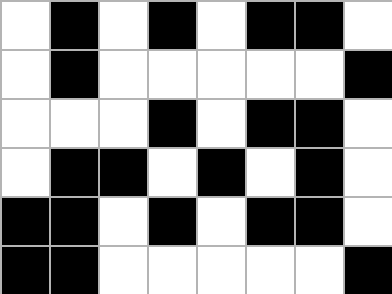[["white", "black", "white", "black", "white", "black", "black", "white"], ["white", "black", "white", "white", "white", "white", "white", "black"], ["white", "white", "white", "black", "white", "black", "black", "white"], ["white", "black", "black", "white", "black", "white", "black", "white"], ["black", "black", "white", "black", "white", "black", "black", "white"], ["black", "black", "white", "white", "white", "white", "white", "black"]]